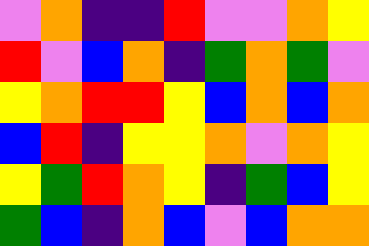[["violet", "orange", "indigo", "indigo", "red", "violet", "violet", "orange", "yellow"], ["red", "violet", "blue", "orange", "indigo", "green", "orange", "green", "violet"], ["yellow", "orange", "red", "red", "yellow", "blue", "orange", "blue", "orange"], ["blue", "red", "indigo", "yellow", "yellow", "orange", "violet", "orange", "yellow"], ["yellow", "green", "red", "orange", "yellow", "indigo", "green", "blue", "yellow"], ["green", "blue", "indigo", "orange", "blue", "violet", "blue", "orange", "orange"]]